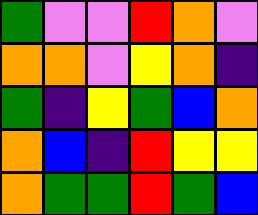[["green", "violet", "violet", "red", "orange", "violet"], ["orange", "orange", "violet", "yellow", "orange", "indigo"], ["green", "indigo", "yellow", "green", "blue", "orange"], ["orange", "blue", "indigo", "red", "yellow", "yellow"], ["orange", "green", "green", "red", "green", "blue"]]